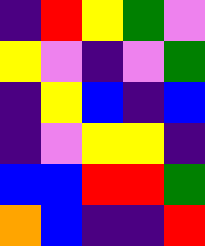[["indigo", "red", "yellow", "green", "violet"], ["yellow", "violet", "indigo", "violet", "green"], ["indigo", "yellow", "blue", "indigo", "blue"], ["indigo", "violet", "yellow", "yellow", "indigo"], ["blue", "blue", "red", "red", "green"], ["orange", "blue", "indigo", "indigo", "red"]]